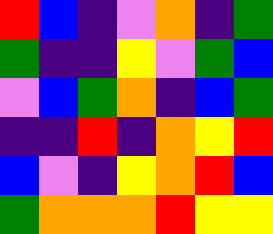[["red", "blue", "indigo", "violet", "orange", "indigo", "green"], ["green", "indigo", "indigo", "yellow", "violet", "green", "blue"], ["violet", "blue", "green", "orange", "indigo", "blue", "green"], ["indigo", "indigo", "red", "indigo", "orange", "yellow", "red"], ["blue", "violet", "indigo", "yellow", "orange", "red", "blue"], ["green", "orange", "orange", "orange", "red", "yellow", "yellow"]]